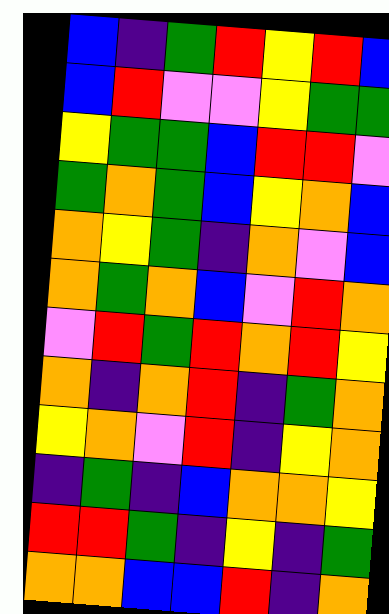[["blue", "indigo", "green", "red", "yellow", "red", "blue"], ["blue", "red", "violet", "violet", "yellow", "green", "green"], ["yellow", "green", "green", "blue", "red", "red", "violet"], ["green", "orange", "green", "blue", "yellow", "orange", "blue"], ["orange", "yellow", "green", "indigo", "orange", "violet", "blue"], ["orange", "green", "orange", "blue", "violet", "red", "orange"], ["violet", "red", "green", "red", "orange", "red", "yellow"], ["orange", "indigo", "orange", "red", "indigo", "green", "orange"], ["yellow", "orange", "violet", "red", "indigo", "yellow", "orange"], ["indigo", "green", "indigo", "blue", "orange", "orange", "yellow"], ["red", "red", "green", "indigo", "yellow", "indigo", "green"], ["orange", "orange", "blue", "blue", "red", "indigo", "orange"]]